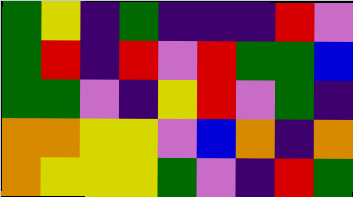[["green", "yellow", "indigo", "green", "indigo", "indigo", "indigo", "red", "violet"], ["green", "red", "indigo", "red", "violet", "red", "green", "green", "blue"], ["green", "green", "violet", "indigo", "yellow", "red", "violet", "green", "indigo"], ["orange", "orange", "yellow", "yellow", "violet", "blue", "orange", "indigo", "orange"], ["orange", "yellow", "yellow", "yellow", "green", "violet", "indigo", "red", "green"]]